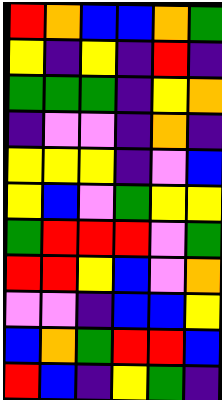[["red", "orange", "blue", "blue", "orange", "green"], ["yellow", "indigo", "yellow", "indigo", "red", "indigo"], ["green", "green", "green", "indigo", "yellow", "orange"], ["indigo", "violet", "violet", "indigo", "orange", "indigo"], ["yellow", "yellow", "yellow", "indigo", "violet", "blue"], ["yellow", "blue", "violet", "green", "yellow", "yellow"], ["green", "red", "red", "red", "violet", "green"], ["red", "red", "yellow", "blue", "violet", "orange"], ["violet", "violet", "indigo", "blue", "blue", "yellow"], ["blue", "orange", "green", "red", "red", "blue"], ["red", "blue", "indigo", "yellow", "green", "indigo"]]